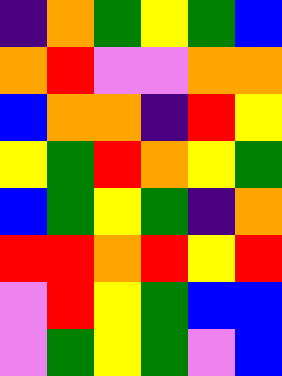[["indigo", "orange", "green", "yellow", "green", "blue"], ["orange", "red", "violet", "violet", "orange", "orange"], ["blue", "orange", "orange", "indigo", "red", "yellow"], ["yellow", "green", "red", "orange", "yellow", "green"], ["blue", "green", "yellow", "green", "indigo", "orange"], ["red", "red", "orange", "red", "yellow", "red"], ["violet", "red", "yellow", "green", "blue", "blue"], ["violet", "green", "yellow", "green", "violet", "blue"]]